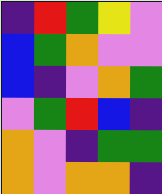[["indigo", "red", "green", "yellow", "violet"], ["blue", "green", "orange", "violet", "violet"], ["blue", "indigo", "violet", "orange", "green"], ["violet", "green", "red", "blue", "indigo"], ["orange", "violet", "indigo", "green", "green"], ["orange", "violet", "orange", "orange", "indigo"]]